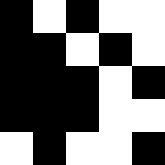[["black", "white", "black", "white", "white"], ["black", "black", "white", "black", "white"], ["black", "black", "black", "white", "black"], ["black", "black", "black", "white", "white"], ["white", "black", "white", "white", "black"]]